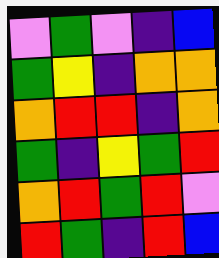[["violet", "green", "violet", "indigo", "blue"], ["green", "yellow", "indigo", "orange", "orange"], ["orange", "red", "red", "indigo", "orange"], ["green", "indigo", "yellow", "green", "red"], ["orange", "red", "green", "red", "violet"], ["red", "green", "indigo", "red", "blue"]]